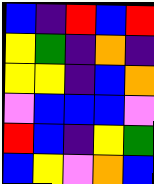[["blue", "indigo", "red", "blue", "red"], ["yellow", "green", "indigo", "orange", "indigo"], ["yellow", "yellow", "indigo", "blue", "orange"], ["violet", "blue", "blue", "blue", "violet"], ["red", "blue", "indigo", "yellow", "green"], ["blue", "yellow", "violet", "orange", "blue"]]